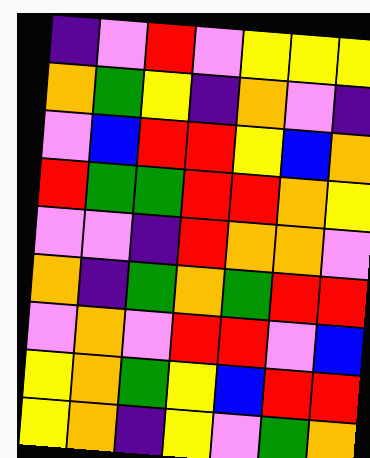[["indigo", "violet", "red", "violet", "yellow", "yellow", "yellow"], ["orange", "green", "yellow", "indigo", "orange", "violet", "indigo"], ["violet", "blue", "red", "red", "yellow", "blue", "orange"], ["red", "green", "green", "red", "red", "orange", "yellow"], ["violet", "violet", "indigo", "red", "orange", "orange", "violet"], ["orange", "indigo", "green", "orange", "green", "red", "red"], ["violet", "orange", "violet", "red", "red", "violet", "blue"], ["yellow", "orange", "green", "yellow", "blue", "red", "red"], ["yellow", "orange", "indigo", "yellow", "violet", "green", "orange"]]